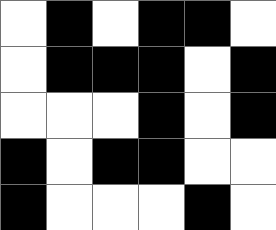[["white", "black", "white", "black", "black", "white"], ["white", "black", "black", "black", "white", "black"], ["white", "white", "white", "black", "white", "black"], ["black", "white", "black", "black", "white", "white"], ["black", "white", "white", "white", "black", "white"]]